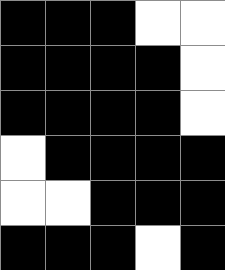[["black", "black", "black", "white", "white"], ["black", "black", "black", "black", "white"], ["black", "black", "black", "black", "white"], ["white", "black", "black", "black", "black"], ["white", "white", "black", "black", "black"], ["black", "black", "black", "white", "black"]]